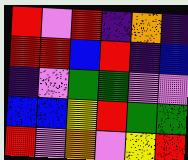[["red", "violet", "red", "indigo", "orange", "indigo"], ["red", "red", "blue", "red", "indigo", "blue"], ["indigo", "violet", "green", "green", "violet", "violet"], ["blue", "blue", "yellow", "red", "green", "green"], ["red", "violet", "orange", "violet", "yellow", "red"]]